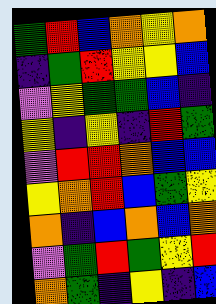[["green", "red", "blue", "orange", "yellow", "orange"], ["indigo", "green", "red", "yellow", "yellow", "blue"], ["violet", "yellow", "green", "green", "blue", "indigo"], ["yellow", "indigo", "yellow", "indigo", "red", "green"], ["violet", "red", "red", "orange", "blue", "blue"], ["yellow", "orange", "red", "blue", "green", "yellow"], ["orange", "indigo", "blue", "orange", "blue", "orange"], ["violet", "green", "red", "green", "yellow", "red"], ["orange", "green", "indigo", "yellow", "indigo", "blue"]]